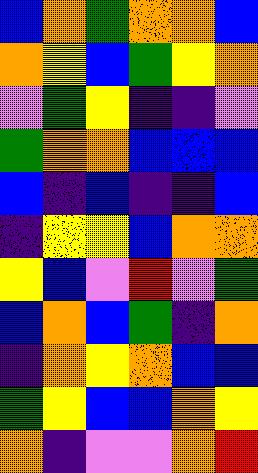[["blue", "orange", "green", "orange", "orange", "blue"], ["orange", "yellow", "blue", "green", "yellow", "orange"], ["violet", "green", "yellow", "indigo", "indigo", "violet"], ["green", "orange", "orange", "blue", "blue", "blue"], ["blue", "indigo", "blue", "indigo", "indigo", "blue"], ["indigo", "yellow", "yellow", "blue", "orange", "orange"], ["yellow", "blue", "violet", "red", "violet", "green"], ["blue", "orange", "blue", "green", "indigo", "orange"], ["indigo", "orange", "yellow", "orange", "blue", "blue"], ["green", "yellow", "blue", "blue", "orange", "yellow"], ["orange", "indigo", "violet", "violet", "orange", "red"]]